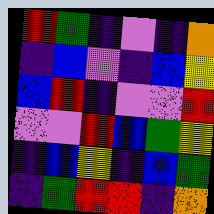[["red", "green", "indigo", "violet", "indigo", "orange"], ["indigo", "blue", "violet", "indigo", "blue", "yellow"], ["blue", "red", "indigo", "violet", "violet", "red"], ["violet", "violet", "red", "blue", "green", "yellow"], ["indigo", "blue", "yellow", "indigo", "blue", "green"], ["indigo", "green", "red", "red", "indigo", "orange"]]